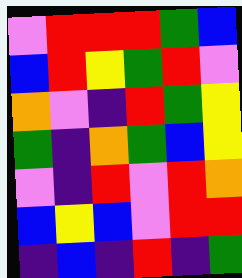[["violet", "red", "red", "red", "green", "blue"], ["blue", "red", "yellow", "green", "red", "violet"], ["orange", "violet", "indigo", "red", "green", "yellow"], ["green", "indigo", "orange", "green", "blue", "yellow"], ["violet", "indigo", "red", "violet", "red", "orange"], ["blue", "yellow", "blue", "violet", "red", "red"], ["indigo", "blue", "indigo", "red", "indigo", "green"]]